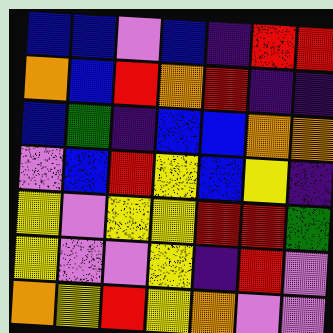[["blue", "blue", "violet", "blue", "indigo", "red", "red"], ["orange", "blue", "red", "orange", "red", "indigo", "indigo"], ["blue", "green", "indigo", "blue", "blue", "orange", "orange"], ["violet", "blue", "red", "yellow", "blue", "yellow", "indigo"], ["yellow", "violet", "yellow", "yellow", "red", "red", "green"], ["yellow", "violet", "violet", "yellow", "indigo", "red", "violet"], ["orange", "yellow", "red", "yellow", "orange", "violet", "violet"]]